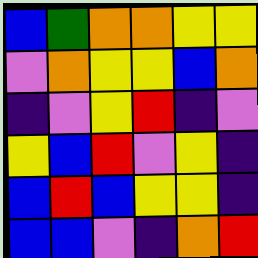[["blue", "green", "orange", "orange", "yellow", "yellow"], ["violet", "orange", "yellow", "yellow", "blue", "orange"], ["indigo", "violet", "yellow", "red", "indigo", "violet"], ["yellow", "blue", "red", "violet", "yellow", "indigo"], ["blue", "red", "blue", "yellow", "yellow", "indigo"], ["blue", "blue", "violet", "indigo", "orange", "red"]]